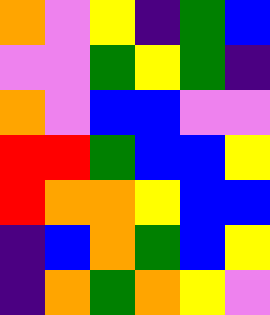[["orange", "violet", "yellow", "indigo", "green", "blue"], ["violet", "violet", "green", "yellow", "green", "indigo"], ["orange", "violet", "blue", "blue", "violet", "violet"], ["red", "red", "green", "blue", "blue", "yellow"], ["red", "orange", "orange", "yellow", "blue", "blue"], ["indigo", "blue", "orange", "green", "blue", "yellow"], ["indigo", "orange", "green", "orange", "yellow", "violet"]]